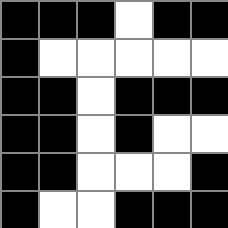[["black", "black", "black", "white", "black", "black"], ["black", "white", "white", "white", "white", "white"], ["black", "black", "white", "black", "black", "black"], ["black", "black", "white", "black", "white", "white"], ["black", "black", "white", "white", "white", "black"], ["black", "white", "white", "black", "black", "black"]]